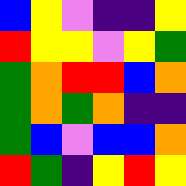[["blue", "yellow", "violet", "indigo", "indigo", "yellow"], ["red", "yellow", "yellow", "violet", "yellow", "green"], ["green", "orange", "red", "red", "blue", "orange"], ["green", "orange", "green", "orange", "indigo", "indigo"], ["green", "blue", "violet", "blue", "blue", "orange"], ["red", "green", "indigo", "yellow", "red", "yellow"]]